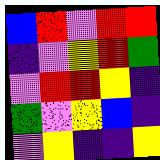[["blue", "red", "violet", "red", "red"], ["indigo", "violet", "yellow", "red", "green"], ["violet", "red", "red", "yellow", "indigo"], ["green", "violet", "yellow", "blue", "indigo"], ["violet", "yellow", "indigo", "indigo", "yellow"]]